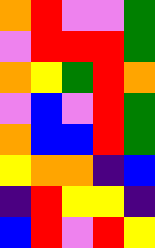[["orange", "red", "violet", "violet", "green"], ["violet", "red", "red", "red", "green"], ["orange", "yellow", "green", "red", "orange"], ["violet", "blue", "violet", "red", "green"], ["orange", "blue", "blue", "red", "green"], ["yellow", "orange", "orange", "indigo", "blue"], ["indigo", "red", "yellow", "yellow", "indigo"], ["blue", "red", "violet", "red", "yellow"]]